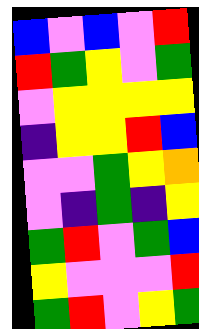[["blue", "violet", "blue", "violet", "red"], ["red", "green", "yellow", "violet", "green"], ["violet", "yellow", "yellow", "yellow", "yellow"], ["indigo", "yellow", "yellow", "red", "blue"], ["violet", "violet", "green", "yellow", "orange"], ["violet", "indigo", "green", "indigo", "yellow"], ["green", "red", "violet", "green", "blue"], ["yellow", "violet", "violet", "violet", "red"], ["green", "red", "violet", "yellow", "green"]]